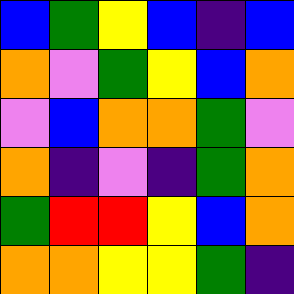[["blue", "green", "yellow", "blue", "indigo", "blue"], ["orange", "violet", "green", "yellow", "blue", "orange"], ["violet", "blue", "orange", "orange", "green", "violet"], ["orange", "indigo", "violet", "indigo", "green", "orange"], ["green", "red", "red", "yellow", "blue", "orange"], ["orange", "orange", "yellow", "yellow", "green", "indigo"]]